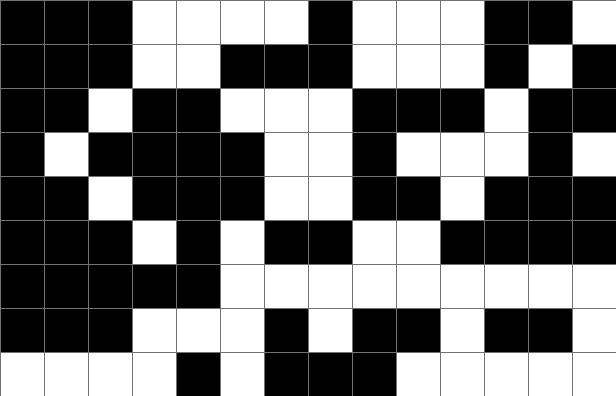[["black", "black", "black", "white", "white", "white", "white", "black", "white", "white", "white", "black", "black", "white"], ["black", "black", "black", "white", "white", "black", "black", "black", "white", "white", "white", "black", "white", "black"], ["black", "black", "white", "black", "black", "white", "white", "white", "black", "black", "black", "white", "black", "black"], ["black", "white", "black", "black", "black", "black", "white", "white", "black", "white", "white", "white", "black", "white"], ["black", "black", "white", "black", "black", "black", "white", "white", "black", "black", "white", "black", "black", "black"], ["black", "black", "black", "white", "black", "white", "black", "black", "white", "white", "black", "black", "black", "black"], ["black", "black", "black", "black", "black", "white", "white", "white", "white", "white", "white", "white", "white", "white"], ["black", "black", "black", "white", "white", "white", "black", "white", "black", "black", "white", "black", "black", "white"], ["white", "white", "white", "white", "black", "white", "black", "black", "black", "white", "white", "white", "white", "white"]]